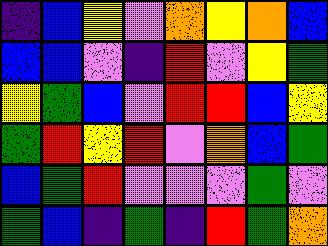[["indigo", "blue", "yellow", "violet", "orange", "yellow", "orange", "blue"], ["blue", "blue", "violet", "indigo", "red", "violet", "yellow", "green"], ["yellow", "green", "blue", "violet", "red", "red", "blue", "yellow"], ["green", "red", "yellow", "red", "violet", "orange", "blue", "green"], ["blue", "green", "red", "violet", "violet", "violet", "green", "violet"], ["green", "blue", "indigo", "green", "indigo", "red", "green", "orange"]]